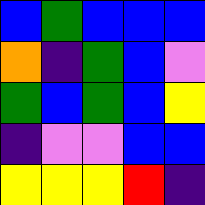[["blue", "green", "blue", "blue", "blue"], ["orange", "indigo", "green", "blue", "violet"], ["green", "blue", "green", "blue", "yellow"], ["indigo", "violet", "violet", "blue", "blue"], ["yellow", "yellow", "yellow", "red", "indigo"]]